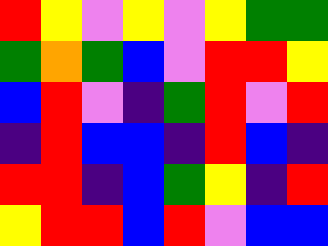[["red", "yellow", "violet", "yellow", "violet", "yellow", "green", "green"], ["green", "orange", "green", "blue", "violet", "red", "red", "yellow"], ["blue", "red", "violet", "indigo", "green", "red", "violet", "red"], ["indigo", "red", "blue", "blue", "indigo", "red", "blue", "indigo"], ["red", "red", "indigo", "blue", "green", "yellow", "indigo", "red"], ["yellow", "red", "red", "blue", "red", "violet", "blue", "blue"]]